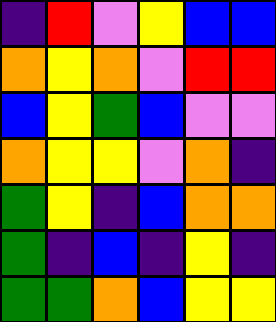[["indigo", "red", "violet", "yellow", "blue", "blue"], ["orange", "yellow", "orange", "violet", "red", "red"], ["blue", "yellow", "green", "blue", "violet", "violet"], ["orange", "yellow", "yellow", "violet", "orange", "indigo"], ["green", "yellow", "indigo", "blue", "orange", "orange"], ["green", "indigo", "blue", "indigo", "yellow", "indigo"], ["green", "green", "orange", "blue", "yellow", "yellow"]]